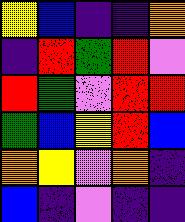[["yellow", "blue", "indigo", "indigo", "orange"], ["indigo", "red", "green", "red", "violet"], ["red", "green", "violet", "red", "red"], ["green", "blue", "yellow", "red", "blue"], ["orange", "yellow", "violet", "orange", "indigo"], ["blue", "indigo", "violet", "indigo", "indigo"]]